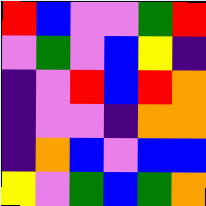[["red", "blue", "violet", "violet", "green", "red"], ["violet", "green", "violet", "blue", "yellow", "indigo"], ["indigo", "violet", "red", "blue", "red", "orange"], ["indigo", "violet", "violet", "indigo", "orange", "orange"], ["indigo", "orange", "blue", "violet", "blue", "blue"], ["yellow", "violet", "green", "blue", "green", "orange"]]